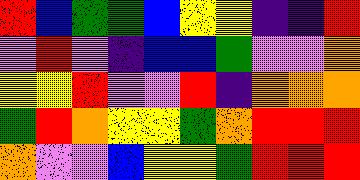[["red", "blue", "green", "green", "blue", "yellow", "yellow", "indigo", "indigo", "red"], ["violet", "red", "violet", "indigo", "blue", "blue", "green", "violet", "violet", "orange"], ["yellow", "yellow", "red", "violet", "violet", "red", "indigo", "orange", "orange", "orange"], ["green", "red", "orange", "yellow", "yellow", "green", "orange", "red", "red", "red"], ["orange", "violet", "violet", "blue", "yellow", "yellow", "green", "red", "red", "red"]]